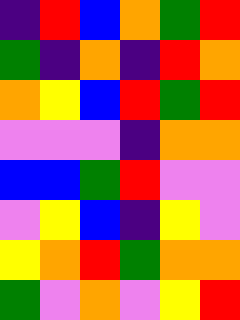[["indigo", "red", "blue", "orange", "green", "red"], ["green", "indigo", "orange", "indigo", "red", "orange"], ["orange", "yellow", "blue", "red", "green", "red"], ["violet", "violet", "violet", "indigo", "orange", "orange"], ["blue", "blue", "green", "red", "violet", "violet"], ["violet", "yellow", "blue", "indigo", "yellow", "violet"], ["yellow", "orange", "red", "green", "orange", "orange"], ["green", "violet", "orange", "violet", "yellow", "red"]]